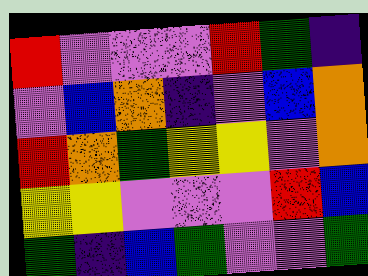[["red", "violet", "violet", "violet", "red", "green", "indigo"], ["violet", "blue", "orange", "indigo", "violet", "blue", "orange"], ["red", "orange", "green", "yellow", "yellow", "violet", "orange"], ["yellow", "yellow", "violet", "violet", "violet", "red", "blue"], ["green", "indigo", "blue", "green", "violet", "violet", "green"]]